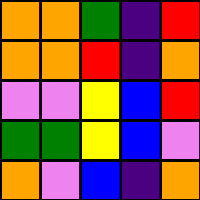[["orange", "orange", "green", "indigo", "red"], ["orange", "orange", "red", "indigo", "orange"], ["violet", "violet", "yellow", "blue", "red"], ["green", "green", "yellow", "blue", "violet"], ["orange", "violet", "blue", "indigo", "orange"]]